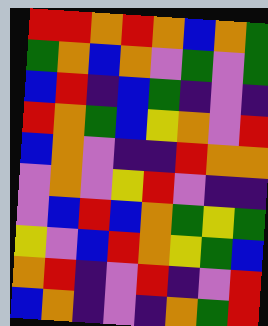[["red", "red", "orange", "red", "orange", "blue", "orange", "green"], ["green", "orange", "blue", "orange", "violet", "green", "violet", "green"], ["blue", "red", "indigo", "blue", "green", "indigo", "violet", "indigo"], ["red", "orange", "green", "blue", "yellow", "orange", "violet", "red"], ["blue", "orange", "violet", "indigo", "indigo", "red", "orange", "orange"], ["violet", "orange", "violet", "yellow", "red", "violet", "indigo", "indigo"], ["violet", "blue", "red", "blue", "orange", "green", "yellow", "green"], ["yellow", "violet", "blue", "red", "orange", "yellow", "green", "blue"], ["orange", "red", "indigo", "violet", "red", "indigo", "violet", "red"], ["blue", "orange", "indigo", "violet", "indigo", "orange", "green", "red"]]